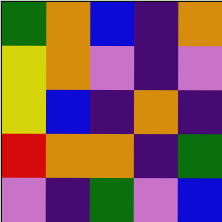[["green", "orange", "blue", "indigo", "orange"], ["yellow", "orange", "violet", "indigo", "violet"], ["yellow", "blue", "indigo", "orange", "indigo"], ["red", "orange", "orange", "indigo", "green"], ["violet", "indigo", "green", "violet", "blue"]]